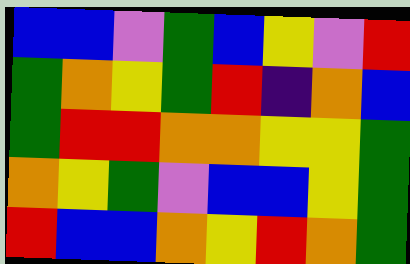[["blue", "blue", "violet", "green", "blue", "yellow", "violet", "red"], ["green", "orange", "yellow", "green", "red", "indigo", "orange", "blue"], ["green", "red", "red", "orange", "orange", "yellow", "yellow", "green"], ["orange", "yellow", "green", "violet", "blue", "blue", "yellow", "green"], ["red", "blue", "blue", "orange", "yellow", "red", "orange", "green"]]